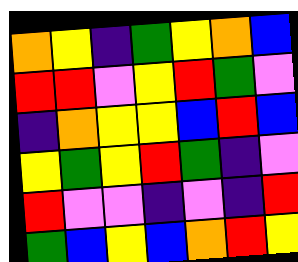[["orange", "yellow", "indigo", "green", "yellow", "orange", "blue"], ["red", "red", "violet", "yellow", "red", "green", "violet"], ["indigo", "orange", "yellow", "yellow", "blue", "red", "blue"], ["yellow", "green", "yellow", "red", "green", "indigo", "violet"], ["red", "violet", "violet", "indigo", "violet", "indigo", "red"], ["green", "blue", "yellow", "blue", "orange", "red", "yellow"]]